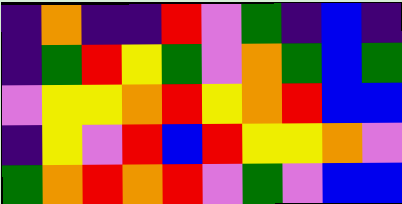[["indigo", "orange", "indigo", "indigo", "red", "violet", "green", "indigo", "blue", "indigo"], ["indigo", "green", "red", "yellow", "green", "violet", "orange", "green", "blue", "green"], ["violet", "yellow", "yellow", "orange", "red", "yellow", "orange", "red", "blue", "blue"], ["indigo", "yellow", "violet", "red", "blue", "red", "yellow", "yellow", "orange", "violet"], ["green", "orange", "red", "orange", "red", "violet", "green", "violet", "blue", "blue"]]